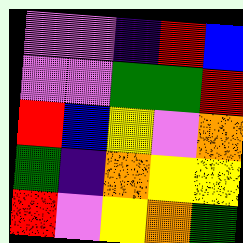[["violet", "violet", "indigo", "red", "blue"], ["violet", "violet", "green", "green", "red"], ["red", "blue", "yellow", "violet", "orange"], ["green", "indigo", "orange", "yellow", "yellow"], ["red", "violet", "yellow", "orange", "green"]]